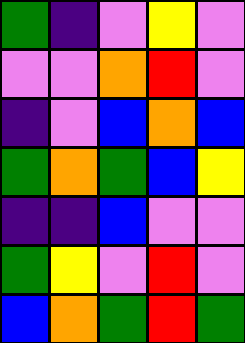[["green", "indigo", "violet", "yellow", "violet"], ["violet", "violet", "orange", "red", "violet"], ["indigo", "violet", "blue", "orange", "blue"], ["green", "orange", "green", "blue", "yellow"], ["indigo", "indigo", "blue", "violet", "violet"], ["green", "yellow", "violet", "red", "violet"], ["blue", "orange", "green", "red", "green"]]